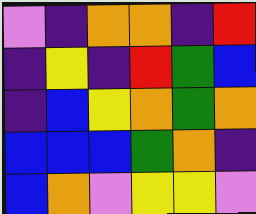[["violet", "indigo", "orange", "orange", "indigo", "red"], ["indigo", "yellow", "indigo", "red", "green", "blue"], ["indigo", "blue", "yellow", "orange", "green", "orange"], ["blue", "blue", "blue", "green", "orange", "indigo"], ["blue", "orange", "violet", "yellow", "yellow", "violet"]]